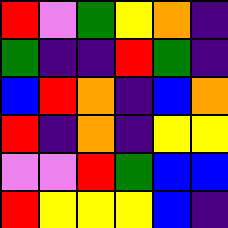[["red", "violet", "green", "yellow", "orange", "indigo"], ["green", "indigo", "indigo", "red", "green", "indigo"], ["blue", "red", "orange", "indigo", "blue", "orange"], ["red", "indigo", "orange", "indigo", "yellow", "yellow"], ["violet", "violet", "red", "green", "blue", "blue"], ["red", "yellow", "yellow", "yellow", "blue", "indigo"]]